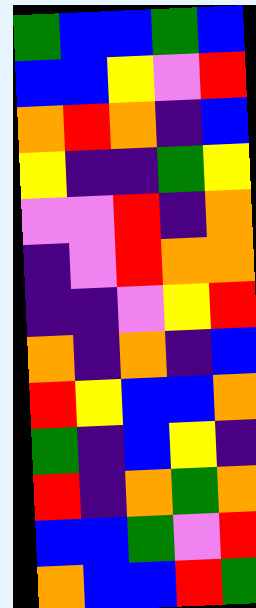[["green", "blue", "blue", "green", "blue"], ["blue", "blue", "yellow", "violet", "red"], ["orange", "red", "orange", "indigo", "blue"], ["yellow", "indigo", "indigo", "green", "yellow"], ["violet", "violet", "red", "indigo", "orange"], ["indigo", "violet", "red", "orange", "orange"], ["indigo", "indigo", "violet", "yellow", "red"], ["orange", "indigo", "orange", "indigo", "blue"], ["red", "yellow", "blue", "blue", "orange"], ["green", "indigo", "blue", "yellow", "indigo"], ["red", "indigo", "orange", "green", "orange"], ["blue", "blue", "green", "violet", "red"], ["orange", "blue", "blue", "red", "green"]]